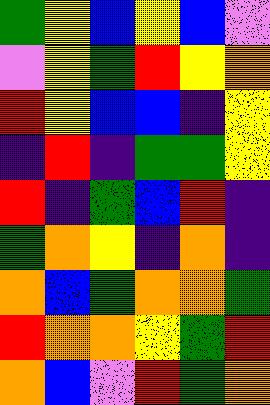[["green", "yellow", "blue", "yellow", "blue", "violet"], ["violet", "yellow", "green", "red", "yellow", "orange"], ["red", "yellow", "blue", "blue", "indigo", "yellow"], ["indigo", "red", "indigo", "green", "green", "yellow"], ["red", "indigo", "green", "blue", "red", "indigo"], ["green", "orange", "yellow", "indigo", "orange", "indigo"], ["orange", "blue", "green", "orange", "orange", "green"], ["red", "orange", "orange", "yellow", "green", "red"], ["orange", "blue", "violet", "red", "green", "orange"]]